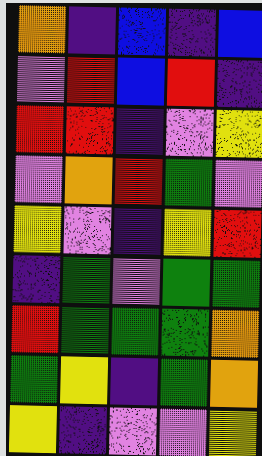[["orange", "indigo", "blue", "indigo", "blue"], ["violet", "red", "blue", "red", "indigo"], ["red", "red", "indigo", "violet", "yellow"], ["violet", "orange", "red", "green", "violet"], ["yellow", "violet", "indigo", "yellow", "red"], ["indigo", "green", "violet", "green", "green"], ["red", "green", "green", "green", "orange"], ["green", "yellow", "indigo", "green", "orange"], ["yellow", "indigo", "violet", "violet", "yellow"]]